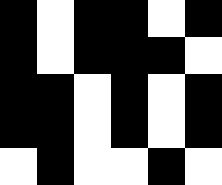[["black", "white", "black", "black", "white", "black"], ["black", "white", "black", "black", "black", "white"], ["black", "black", "white", "black", "white", "black"], ["black", "black", "white", "black", "white", "black"], ["white", "black", "white", "white", "black", "white"]]